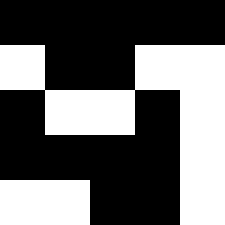[["black", "black", "black", "black", "black"], ["white", "black", "black", "white", "white"], ["black", "white", "white", "black", "white"], ["black", "black", "black", "black", "white"], ["white", "white", "black", "black", "white"]]